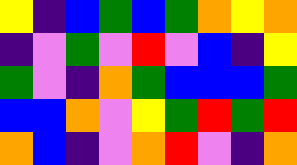[["yellow", "indigo", "blue", "green", "blue", "green", "orange", "yellow", "orange"], ["indigo", "violet", "green", "violet", "red", "violet", "blue", "indigo", "yellow"], ["green", "violet", "indigo", "orange", "green", "blue", "blue", "blue", "green"], ["blue", "blue", "orange", "violet", "yellow", "green", "red", "green", "red"], ["orange", "blue", "indigo", "violet", "orange", "red", "violet", "indigo", "orange"]]